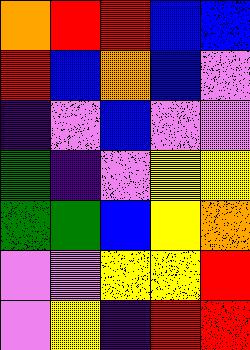[["orange", "red", "red", "blue", "blue"], ["red", "blue", "orange", "blue", "violet"], ["indigo", "violet", "blue", "violet", "violet"], ["green", "indigo", "violet", "yellow", "yellow"], ["green", "green", "blue", "yellow", "orange"], ["violet", "violet", "yellow", "yellow", "red"], ["violet", "yellow", "indigo", "red", "red"]]